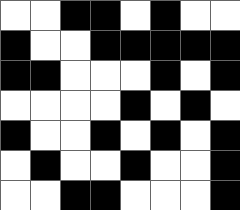[["white", "white", "black", "black", "white", "black", "white", "white"], ["black", "white", "white", "black", "black", "black", "black", "black"], ["black", "black", "white", "white", "white", "black", "white", "black"], ["white", "white", "white", "white", "black", "white", "black", "white"], ["black", "white", "white", "black", "white", "black", "white", "black"], ["white", "black", "white", "white", "black", "white", "white", "black"], ["white", "white", "black", "black", "white", "white", "white", "black"]]